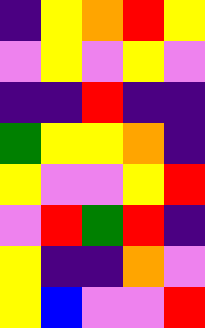[["indigo", "yellow", "orange", "red", "yellow"], ["violet", "yellow", "violet", "yellow", "violet"], ["indigo", "indigo", "red", "indigo", "indigo"], ["green", "yellow", "yellow", "orange", "indigo"], ["yellow", "violet", "violet", "yellow", "red"], ["violet", "red", "green", "red", "indigo"], ["yellow", "indigo", "indigo", "orange", "violet"], ["yellow", "blue", "violet", "violet", "red"]]